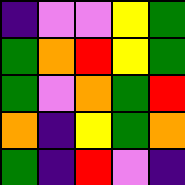[["indigo", "violet", "violet", "yellow", "green"], ["green", "orange", "red", "yellow", "green"], ["green", "violet", "orange", "green", "red"], ["orange", "indigo", "yellow", "green", "orange"], ["green", "indigo", "red", "violet", "indigo"]]